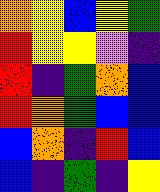[["orange", "yellow", "blue", "yellow", "green"], ["red", "yellow", "yellow", "violet", "indigo"], ["red", "indigo", "green", "orange", "blue"], ["red", "orange", "green", "blue", "blue"], ["blue", "orange", "indigo", "red", "blue"], ["blue", "indigo", "green", "indigo", "yellow"]]